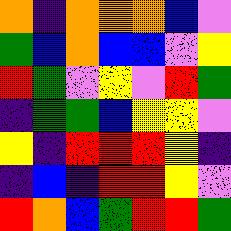[["orange", "indigo", "orange", "orange", "orange", "blue", "violet"], ["green", "blue", "orange", "blue", "blue", "violet", "yellow"], ["red", "green", "violet", "yellow", "violet", "red", "green"], ["indigo", "green", "green", "blue", "yellow", "yellow", "violet"], ["yellow", "indigo", "red", "red", "red", "yellow", "indigo"], ["indigo", "blue", "indigo", "red", "red", "yellow", "violet"], ["red", "orange", "blue", "green", "red", "red", "green"]]